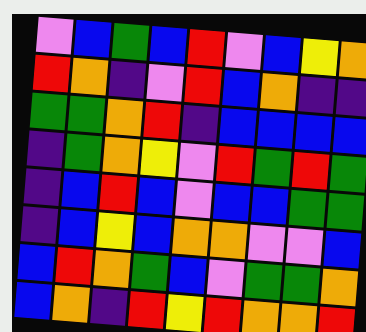[["violet", "blue", "green", "blue", "red", "violet", "blue", "yellow", "orange"], ["red", "orange", "indigo", "violet", "red", "blue", "orange", "indigo", "indigo"], ["green", "green", "orange", "red", "indigo", "blue", "blue", "blue", "blue"], ["indigo", "green", "orange", "yellow", "violet", "red", "green", "red", "green"], ["indigo", "blue", "red", "blue", "violet", "blue", "blue", "green", "green"], ["indigo", "blue", "yellow", "blue", "orange", "orange", "violet", "violet", "blue"], ["blue", "red", "orange", "green", "blue", "violet", "green", "green", "orange"], ["blue", "orange", "indigo", "red", "yellow", "red", "orange", "orange", "red"]]